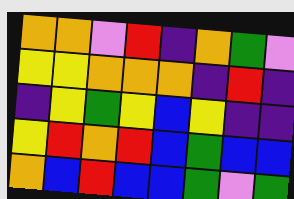[["orange", "orange", "violet", "red", "indigo", "orange", "green", "violet"], ["yellow", "yellow", "orange", "orange", "orange", "indigo", "red", "indigo"], ["indigo", "yellow", "green", "yellow", "blue", "yellow", "indigo", "indigo"], ["yellow", "red", "orange", "red", "blue", "green", "blue", "blue"], ["orange", "blue", "red", "blue", "blue", "green", "violet", "green"]]